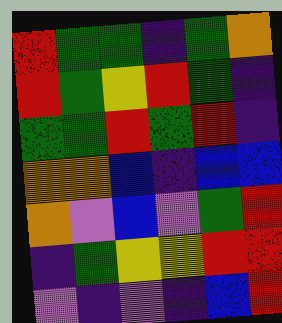[["red", "green", "green", "indigo", "green", "orange"], ["red", "green", "yellow", "red", "green", "indigo"], ["green", "green", "red", "green", "red", "indigo"], ["orange", "orange", "blue", "indigo", "blue", "blue"], ["orange", "violet", "blue", "violet", "green", "red"], ["indigo", "green", "yellow", "yellow", "red", "red"], ["violet", "indigo", "violet", "indigo", "blue", "red"]]